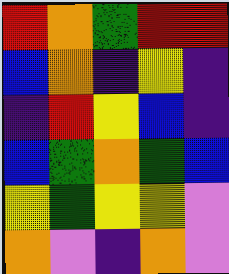[["red", "orange", "green", "red", "red"], ["blue", "orange", "indigo", "yellow", "indigo"], ["indigo", "red", "yellow", "blue", "indigo"], ["blue", "green", "orange", "green", "blue"], ["yellow", "green", "yellow", "yellow", "violet"], ["orange", "violet", "indigo", "orange", "violet"]]